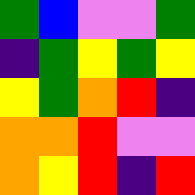[["green", "blue", "violet", "violet", "green"], ["indigo", "green", "yellow", "green", "yellow"], ["yellow", "green", "orange", "red", "indigo"], ["orange", "orange", "red", "violet", "violet"], ["orange", "yellow", "red", "indigo", "red"]]